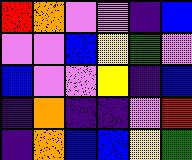[["red", "orange", "violet", "violet", "indigo", "blue"], ["violet", "violet", "blue", "yellow", "green", "violet"], ["blue", "violet", "violet", "yellow", "indigo", "blue"], ["indigo", "orange", "indigo", "indigo", "violet", "red"], ["indigo", "orange", "blue", "blue", "yellow", "green"]]